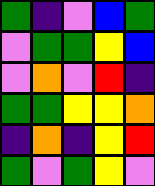[["green", "indigo", "violet", "blue", "green"], ["violet", "green", "green", "yellow", "blue"], ["violet", "orange", "violet", "red", "indigo"], ["green", "green", "yellow", "yellow", "orange"], ["indigo", "orange", "indigo", "yellow", "red"], ["green", "violet", "green", "yellow", "violet"]]